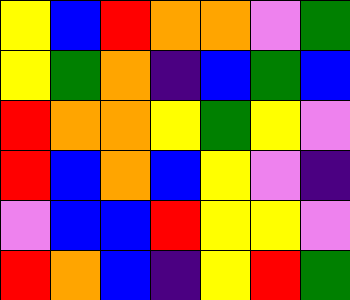[["yellow", "blue", "red", "orange", "orange", "violet", "green"], ["yellow", "green", "orange", "indigo", "blue", "green", "blue"], ["red", "orange", "orange", "yellow", "green", "yellow", "violet"], ["red", "blue", "orange", "blue", "yellow", "violet", "indigo"], ["violet", "blue", "blue", "red", "yellow", "yellow", "violet"], ["red", "orange", "blue", "indigo", "yellow", "red", "green"]]